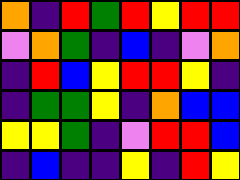[["orange", "indigo", "red", "green", "red", "yellow", "red", "red"], ["violet", "orange", "green", "indigo", "blue", "indigo", "violet", "orange"], ["indigo", "red", "blue", "yellow", "red", "red", "yellow", "indigo"], ["indigo", "green", "green", "yellow", "indigo", "orange", "blue", "blue"], ["yellow", "yellow", "green", "indigo", "violet", "red", "red", "blue"], ["indigo", "blue", "indigo", "indigo", "yellow", "indigo", "red", "yellow"]]